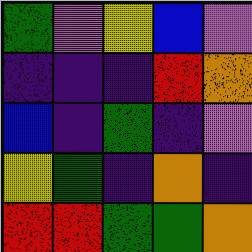[["green", "violet", "yellow", "blue", "violet"], ["indigo", "indigo", "indigo", "red", "orange"], ["blue", "indigo", "green", "indigo", "violet"], ["yellow", "green", "indigo", "orange", "indigo"], ["red", "red", "green", "green", "orange"]]